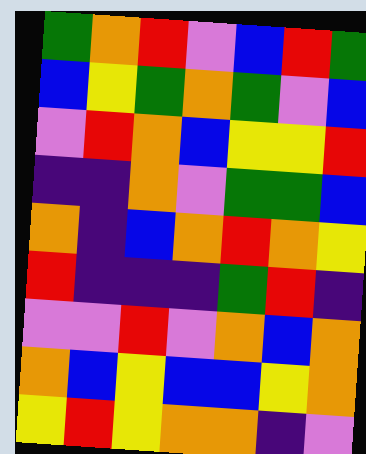[["green", "orange", "red", "violet", "blue", "red", "green"], ["blue", "yellow", "green", "orange", "green", "violet", "blue"], ["violet", "red", "orange", "blue", "yellow", "yellow", "red"], ["indigo", "indigo", "orange", "violet", "green", "green", "blue"], ["orange", "indigo", "blue", "orange", "red", "orange", "yellow"], ["red", "indigo", "indigo", "indigo", "green", "red", "indigo"], ["violet", "violet", "red", "violet", "orange", "blue", "orange"], ["orange", "blue", "yellow", "blue", "blue", "yellow", "orange"], ["yellow", "red", "yellow", "orange", "orange", "indigo", "violet"]]